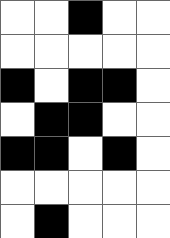[["white", "white", "black", "white", "white"], ["white", "white", "white", "white", "white"], ["black", "white", "black", "black", "white"], ["white", "black", "black", "white", "white"], ["black", "black", "white", "black", "white"], ["white", "white", "white", "white", "white"], ["white", "black", "white", "white", "white"]]